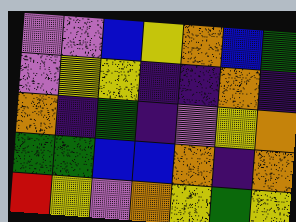[["violet", "violet", "blue", "yellow", "orange", "blue", "green"], ["violet", "yellow", "yellow", "indigo", "indigo", "orange", "indigo"], ["orange", "indigo", "green", "indigo", "violet", "yellow", "orange"], ["green", "green", "blue", "blue", "orange", "indigo", "orange"], ["red", "yellow", "violet", "orange", "yellow", "green", "yellow"]]